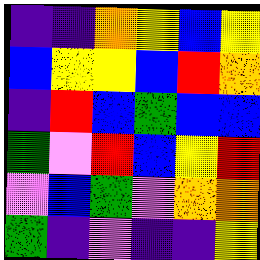[["indigo", "indigo", "orange", "yellow", "blue", "yellow"], ["blue", "yellow", "yellow", "blue", "red", "orange"], ["indigo", "red", "blue", "green", "blue", "blue"], ["green", "violet", "red", "blue", "yellow", "red"], ["violet", "blue", "green", "violet", "orange", "orange"], ["green", "indigo", "violet", "indigo", "indigo", "yellow"]]